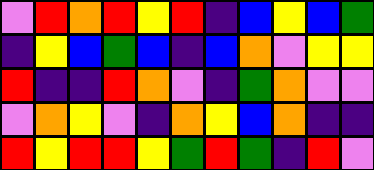[["violet", "red", "orange", "red", "yellow", "red", "indigo", "blue", "yellow", "blue", "green"], ["indigo", "yellow", "blue", "green", "blue", "indigo", "blue", "orange", "violet", "yellow", "yellow"], ["red", "indigo", "indigo", "red", "orange", "violet", "indigo", "green", "orange", "violet", "violet"], ["violet", "orange", "yellow", "violet", "indigo", "orange", "yellow", "blue", "orange", "indigo", "indigo"], ["red", "yellow", "red", "red", "yellow", "green", "red", "green", "indigo", "red", "violet"]]